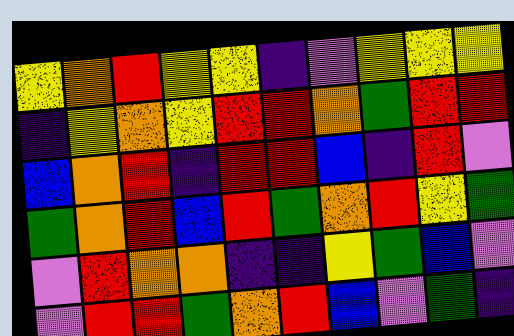[["yellow", "orange", "red", "yellow", "yellow", "indigo", "violet", "yellow", "yellow", "yellow"], ["indigo", "yellow", "orange", "yellow", "red", "red", "orange", "green", "red", "red"], ["blue", "orange", "red", "indigo", "red", "red", "blue", "indigo", "red", "violet"], ["green", "orange", "red", "blue", "red", "green", "orange", "red", "yellow", "green"], ["violet", "red", "orange", "orange", "indigo", "indigo", "yellow", "green", "blue", "violet"], ["violet", "red", "red", "green", "orange", "red", "blue", "violet", "green", "indigo"]]